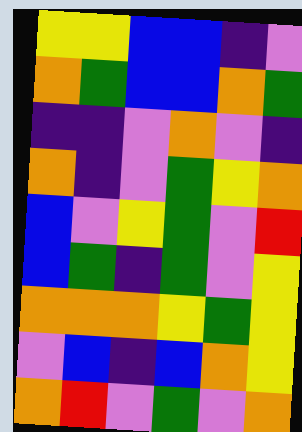[["yellow", "yellow", "blue", "blue", "indigo", "violet"], ["orange", "green", "blue", "blue", "orange", "green"], ["indigo", "indigo", "violet", "orange", "violet", "indigo"], ["orange", "indigo", "violet", "green", "yellow", "orange"], ["blue", "violet", "yellow", "green", "violet", "red"], ["blue", "green", "indigo", "green", "violet", "yellow"], ["orange", "orange", "orange", "yellow", "green", "yellow"], ["violet", "blue", "indigo", "blue", "orange", "yellow"], ["orange", "red", "violet", "green", "violet", "orange"]]